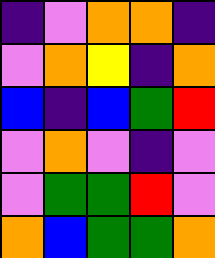[["indigo", "violet", "orange", "orange", "indigo"], ["violet", "orange", "yellow", "indigo", "orange"], ["blue", "indigo", "blue", "green", "red"], ["violet", "orange", "violet", "indigo", "violet"], ["violet", "green", "green", "red", "violet"], ["orange", "blue", "green", "green", "orange"]]